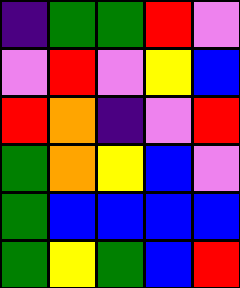[["indigo", "green", "green", "red", "violet"], ["violet", "red", "violet", "yellow", "blue"], ["red", "orange", "indigo", "violet", "red"], ["green", "orange", "yellow", "blue", "violet"], ["green", "blue", "blue", "blue", "blue"], ["green", "yellow", "green", "blue", "red"]]